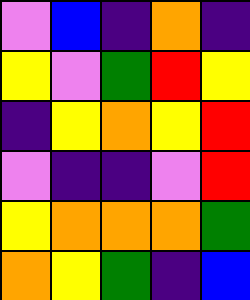[["violet", "blue", "indigo", "orange", "indigo"], ["yellow", "violet", "green", "red", "yellow"], ["indigo", "yellow", "orange", "yellow", "red"], ["violet", "indigo", "indigo", "violet", "red"], ["yellow", "orange", "orange", "orange", "green"], ["orange", "yellow", "green", "indigo", "blue"]]